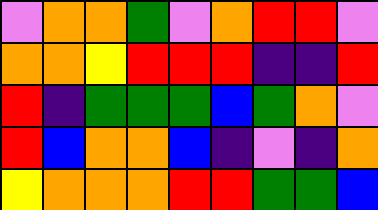[["violet", "orange", "orange", "green", "violet", "orange", "red", "red", "violet"], ["orange", "orange", "yellow", "red", "red", "red", "indigo", "indigo", "red"], ["red", "indigo", "green", "green", "green", "blue", "green", "orange", "violet"], ["red", "blue", "orange", "orange", "blue", "indigo", "violet", "indigo", "orange"], ["yellow", "orange", "orange", "orange", "red", "red", "green", "green", "blue"]]